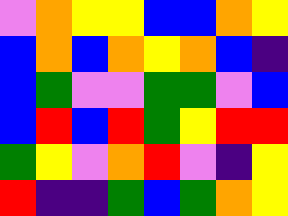[["violet", "orange", "yellow", "yellow", "blue", "blue", "orange", "yellow"], ["blue", "orange", "blue", "orange", "yellow", "orange", "blue", "indigo"], ["blue", "green", "violet", "violet", "green", "green", "violet", "blue"], ["blue", "red", "blue", "red", "green", "yellow", "red", "red"], ["green", "yellow", "violet", "orange", "red", "violet", "indigo", "yellow"], ["red", "indigo", "indigo", "green", "blue", "green", "orange", "yellow"]]